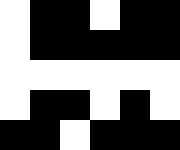[["white", "black", "black", "white", "black", "black"], ["white", "black", "black", "black", "black", "black"], ["white", "white", "white", "white", "white", "white"], ["white", "black", "black", "white", "black", "white"], ["black", "black", "white", "black", "black", "black"]]